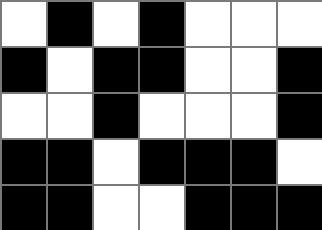[["white", "black", "white", "black", "white", "white", "white"], ["black", "white", "black", "black", "white", "white", "black"], ["white", "white", "black", "white", "white", "white", "black"], ["black", "black", "white", "black", "black", "black", "white"], ["black", "black", "white", "white", "black", "black", "black"]]